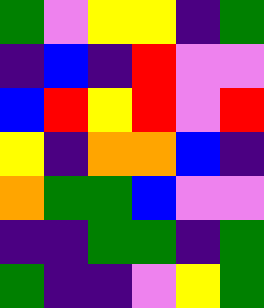[["green", "violet", "yellow", "yellow", "indigo", "green"], ["indigo", "blue", "indigo", "red", "violet", "violet"], ["blue", "red", "yellow", "red", "violet", "red"], ["yellow", "indigo", "orange", "orange", "blue", "indigo"], ["orange", "green", "green", "blue", "violet", "violet"], ["indigo", "indigo", "green", "green", "indigo", "green"], ["green", "indigo", "indigo", "violet", "yellow", "green"]]